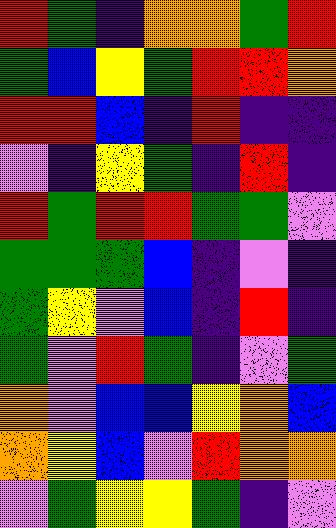[["red", "green", "indigo", "orange", "orange", "green", "red"], ["green", "blue", "yellow", "green", "red", "red", "orange"], ["red", "red", "blue", "indigo", "red", "indigo", "indigo"], ["violet", "indigo", "yellow", "green", "indigo", "red", "indigo"], ["red", "green", "red", "red", "green", "green", "violet"], ["green", "green", "green", "blue", "indigo", "violet", "indigo"], ["green", "yellow", "violet", "blue", "indigo", "red", "indigo"], ["green", "violet", "red", "green", "indigo", "violet", "green"], ["orange", "violet", "blue", "blue", "yellow", "orange", "blue"], ["orange", "yellow", "blue", "violet", "red", "orange", "orange"], ["violet", "green", "yellow", "yellow", "green", "indigo", "violet"]]